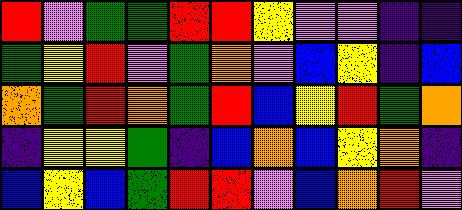[["red", "violet", "green", "green", "red", "red", "yellow", "violet", "violet", "indigo", "indigo"], ["green", "yellow", "red", "violet", "green", "orange", "violet", "blue", "yellow", "indigo", "blue"], ["orange", "green", "red", "orange", "green", "red", "blue", "yellow", "red", "green", "orange"], ["indigo", "yellow", "yellow", "green", "indigo", "blue", "orange", "blue", "yellow", "orange", "indigo"], ["blue", "yellow", "blue", "green", "red", "red", "violet", "blue", "orange", "red", "violet"]]